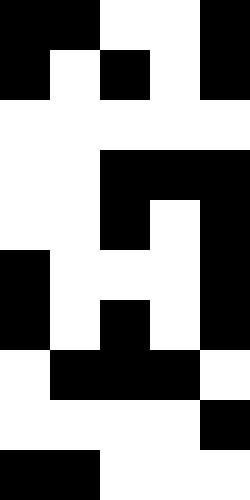[["black", "black", "white", "white", "black"], ["black", "white", "black", "white", "black"], ["white", "white", "white", "white", "white"], ["white", "white", "black", "black", "black"], ["white", "white", "black", "white", "black"], ["black", "white", "white", "white", "black"], ["black", "white", "black", "white", "black"], ["white", "black", "black", "black", "white"], ["white", "white", "white", "white", "black"], ["black", "black", "white", "white", "white"]]